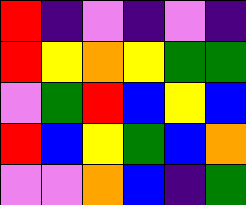[["red", "indigo", "violet", "indigo", "violet", "indigo"], ["red", "yellow", "orange", "yellow", "green", "green"], ["violet", "green", "red", "blue", "yellow", "blue"], ["red", "blue", "yellow", "green", "blue", "orange"], ["violet", "violet", "orange", "blue", "indigo", "green"]]